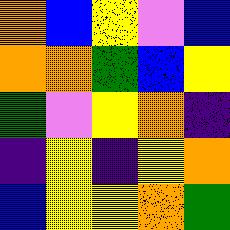[["orange", "blue", "yellow", "violet", "blue"], ["orange", "orange", "green", "blue", "yellow"], ["green", "violet", "yellow", "orange", "indigo"], ["indigo", "yellow", "indigo", "yellow", "orange"], ["blue", "yellow", "yellow", "orange", "green"]]